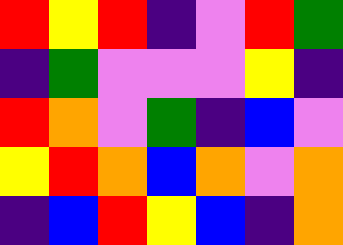[["red", "yellow", "red", "indigo", "violet", "red", "green"], ["indigo", "green", "violet", "violet", "violet", "yellow", "indigo"], ["red", "orange", "violet", "green", "indigo", "blue", "violet"], ["yellow", "red", "orange", "blue", "orange", "violet", "orange"], ["indigo", "blue", "red", "yellow", "blue", "indigo", "orange"]]